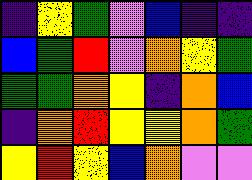[["indigo", "yellow", "green", "violet", "blue", "indigo", "indigo"], ["blue", "green", "red", "violet", "orange", "yellow", "green"], ["green", "green", "orange", "yellow", "indigo", "orange", "blue"], ["indigo", "orange", "red", "yellow", "yellow", "orange", "green"], ["yellow", "red", "yellow", "blue", "orange", "violet", "violet"]]